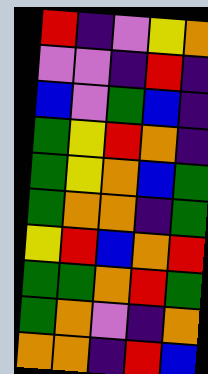[["red", "indigo", "violet", "yellow", "orange"], ["violet", "violet", "indigo", "red", "indigo"], ["blue", "violet", "green", "blue", "indigo"], ["green", "yellow", "red", "orange", "indigo"], ["green", "yellow", "orange", "blue", "green"], ["green", "orange", "orange", "indigo", "green"], ["yellow", "red", "blue", "orange", "red"], ["green", "green", "orange", "red", "green"], ["green", "orange", "violet", "indigo", "orange"], ["orange", "orange", "indigo", "red", "blue"]]